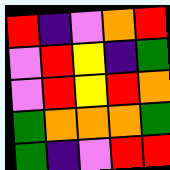[["red", "indigo", "violet", "orange", "red"], ["violet", "red", "yellow", "indigo", "green"], ["violet", "red", "yellow", "red", "orange"], ["green", "orange", "orange", "orange", "green"], ["green", "indigo", "violet", "red", "red"]]